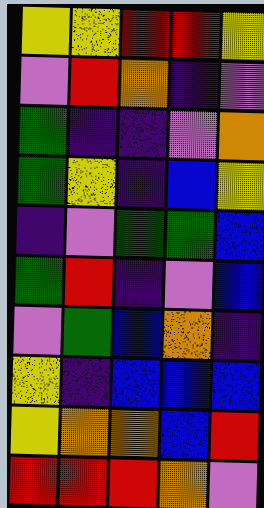[["yellow", "yellow", "red", "red", "yellow"], ["violet", "red", "orange", "indigo", "violet"], ["green", "indigo", "indigo", "violet", "orange"], ["green", "yellow", "indigo", "blue", "yellow"], ["indigo", "violet", "green", "green", "blue"], ["green", "red", "indigo", "violet", "blue"], ["violet", "green", "blue", "orange", "indigo"], ["yellow", "indigo", "blue", "blue", "blue"], ["yellow", "orange", "orange", "blue", "red"], ["red", "red", "red", "orange", "violet"]]